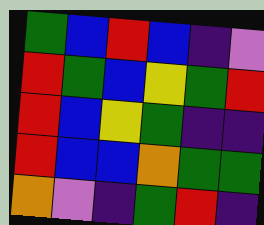[["green", "blue", "red", "blue", "indigo", "violet"], ["red", "green", "blue", "yellow", "green", "red"], ["red", "blue", "yellow", "green", "indigo", "indigo"], ["red", "blue", "blue", "orange", "green", "green"], ["orange", "violet", "indigo", "green", "red", "indigo"]]